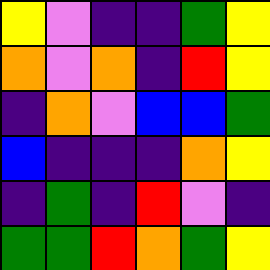[["yellow", "violet", "indigo", "indigo", "green", "yellow"], ["orange", "violet", "orange", "indigo", "red", "yellow"], ["indigo", "orange", "violet", "blue", "blue", "green"], ["blue", "indigo", "indigo", "indigo", "orange", "yellow"], ["indigo", "green", "indigo", "red", "violet", "indigo"], ["green", "green", "red", "orange", "green", "yellow"]]